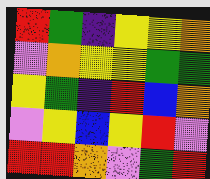[["red", "green", "indigo", "yellow", "yellow", "orange"], ["violet", "orange", "yellow", "yellow", "green", "green"], ["yellow", "green", "indigo", "red", "blue", "orange"], ["violet", "yellow", "blue", "yellow", "red", "violet"], ["red", "red", "orange", "violet", "green", "red"]]